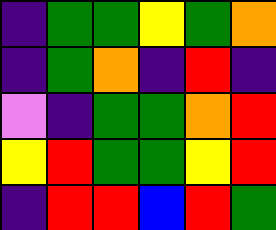[["indigo", "green", "green", "yellow", "green", "orange"], ["indigo", "green", "orange", "indigo", "red", "indigo"], ["violet", "indigo", "green", "green", "orange", "red"], ["yellow", "red", "green", "green", "yellow", "red"], ["indigo", "red", "red", "blue", "red", "green"]]